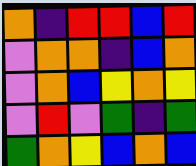[["orange", "indigo", "red", "red", "blue", "red"], ["violet", "orange", "orange", "indigo", "blue", "orange"], ["violet", "orange", "blue", "yellow", "orange", "yellow"], ["violet", "red", "violet", "green", "indigo", "green"], ["green", "orange", "yellow", "blue", "orange", "blue"]]